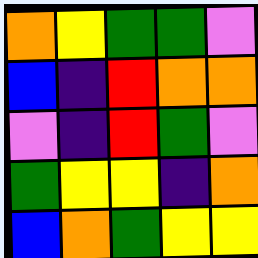[["orange", "yellow", "green", "green", "violet"], ["blue", "indigo", "red", "orange", "orange"], ["violet", "indigo", "red", "green", "violet"], ["green", "yellow", "yellow", "indigo", "orange"], ["blue", "orange", "green", "yellow", "yellow"]]